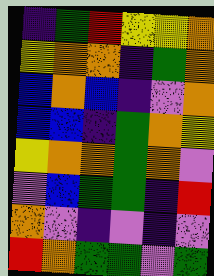[["indigo", "green", "red", "yellow", "yellow", "orange"], ["yellow", "orange", "orange", "indigo", "green", "orange"], ["blue", "orange", "blue", "indigo", "violet", "orange"], ["blue", "blue", "indigo", "green", "orange", "yellow"], ["yellow", "orange", "orange", "green", "orange", "violet"], ["violet", "blue", "green", "green", "indigo", "red"], ["orange", "violet", "indigo", "violet", "indigo", "violet"], ["red", "orange", "green", "green", "violet", "green"]]